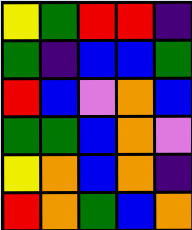[["yellow", "green", "red", "red", "indigo"], ["green", "indigo", "blue", "blue", "green"], ["red", "blue", "violet", "orange", "blue"], ["green", "green", "blue", "orange", "violet"], ["yellow", "orange", "blue", "orange", "indigo"], ["red", "orange", "green", "blue", "orange"]]